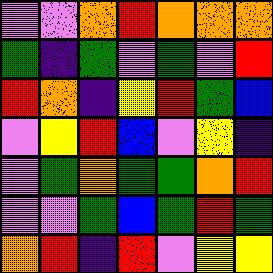[["violet", "violet", "orange", "red", "orange", "orange", "orange"], ["green", "indigo", "green", "violet", "green", "violet", "red"], ["red", "orange", "indigo", "yellow", "red", "green", "blue"], ["violet", "yellow", "red", "blue", "violet", "yellow", "indigo"], ["violet", "green", "orange", "green", "green", "orange", "red"], ["violet", "violet", "green", "blue", "green", "red", "green"], ["orange", "red", "indigo", "red", "violet", "yellow", "yellow"]]